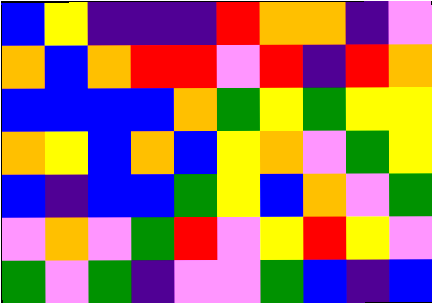[["blue", "yellow", "indigo", "indigo", "indigo", "red", "orange", "orange", "indigo", "violet"], ["orange", "blue", "orange", "red", "red", "violet", "red", "indigo", "red", "orange"], ["blue", "blue", "blue", "blue", "orange", "green", "yellow", "green", "yellow", "yellow"], ["orange", "yellow", "blue", "orange", "blue", "yellow", "orange", "violet", "green", "yellow"], ["blue", "indigo", "blue", "blue", "green", "yellow", "blue", "orange", "violet", "green"], ["violet", "orange", "violet", "green", "red", "violet", "yellow", "red", "yellow", "violet"], ["green", "violet", "green", "indigo", "violet", "violet", "green", "blue", "indigo", "blue"]]